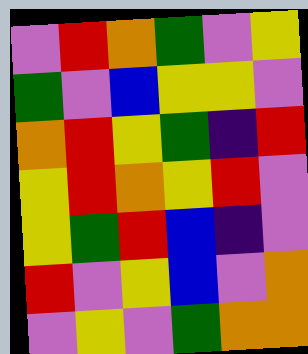[["violet", "red", "orange", "green", "violet", "yellow"], ["green", "violet", "blue", "yellow", "yellow", "violet"], ["orange", "red", "yellow", "green", "indigo", "red"], ["yellow", "red", "orange", "yellow", "red", "violet"], ["yellow", "green", "red", "blue", "indigo", "violet"], ["red", "violet", "yellow", "blue", "violet", "orange"], ["violet", "yellow", "violet", "green", "orange", "orange"]]